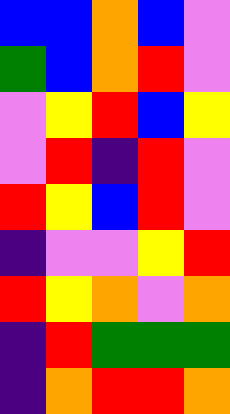[["blue", "blue", "orange", "blue", "violet"], ["green", "blue", "orange", "red", "violet"], ["violet", "yellow", "red", "blue", "yellow"], ["violet", "red", "indigo", "red", "violet"], ["red", "yellow", "blue", "red", "violet"], ["indigo", "violet", "violet", "yellow", "red"], ["red", "yellow", "orange", "violet", "orange"], ["indigo", "red", "green", "green", "green"], ["indigo", "orange", "red", "red", "orange"]]